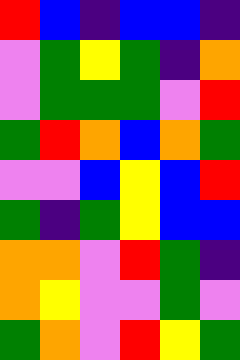[["red", "blue", "indigo", "blue", "blue", "indigo"], ["violet", "green", "yellow", "green", "indigo", "orange"], ["violet", "green", "green", "green", "violet", "red"], ["green", "red", "orange", "blue", "orange", "green"], ["violet", "violet", "blue", "yellow", "blue", "red"], ["green", "indigo", "green", "yellow", "blue", "blue"], ["orange", "orange", "violet", "red", "green", "indigo"], ["orange", "yellow", "violet", "violet", "green", "violet"], ["green", "orange", "violet", "red", "yellow", "green"]]